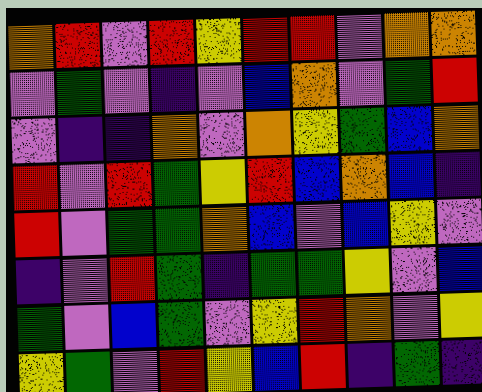[["orange", "red", "violet", "red", "yellow", "red", "red", "violet", "orange", "orange"], ["violet", "green", "violet", "indigo", "violet", "blue", "orange", "violet", "green", "red"], ["violet", "indigo", "indigo", "orange", "violet", "orange", "yellow", "green", "blue", "orange"], ["red", "violet", "red", "green", "yellow", "red", "blue", "orange", "blue", "indigo"], ["red", "violet", "green", "green", "orange", "blue", "violet", "blue", "yellow", "violet"], ["indigo", "violet", "red", "green", "indigo", "green", "green", "yellow", "violet", "blue"], ["green", "violet", "blue", "green", "violet", "yellow", "red", "orange", "violet", "yellow"], ["yellow", "green", "violet", "red", "yellow", "blue", "red", "indigo", "green", "indigo"]]